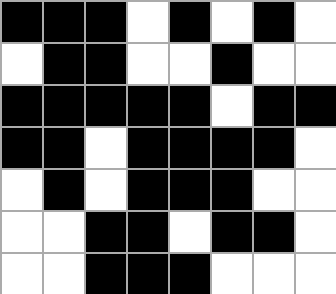[["black", "black", "black", "white", "black", "white", "black", "white"], ["white", "black", "black", "white", "white", "black", "white", "white"], ["black", "black", "black", "black", "black", "white", "black", "black"], ["black", "black", "white", "black", "black", "black", "black", "white"], ["white", "black", "white", "black", "black", "black", "white", "white"], ["white", "white", "black", "black", "white", "black", "black", "white"], ["white", "white", "black", "black", "black", "white", "white", "white"]]